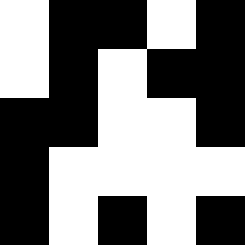[["white", "black", "black", "white", "black"], ["white", "black", "white", "black", "black"], ["black", "black", "white", "white", "black"], ["black", "white", "white", "white", "white"], ["black", "white", "black", "white", "black"]]